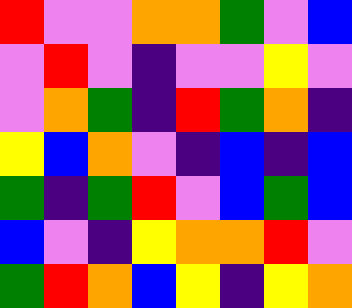[["red", "violet", "violet", "orange", "orange", "green", "violet", "blue"], ["violet", "red", "violet", "indigo", "violet", "violet", "yellow", "violet"], ["violet", "orange", "green", "indigo", "red", "green", "orange", "indigo"], ["yellow", "blue", "orange", "violet", "indigo", "blue", "indigo", "blue"], ["green", "indigo", "green", "red", "violet", "blue", "green", "blue"], ["blue", "violet", "indigo", "yellow", "orange", "orange", "red", "violet"], ["green", "red", "orange", "blue", "yellow", "indigo", "yellow", "orange"]]